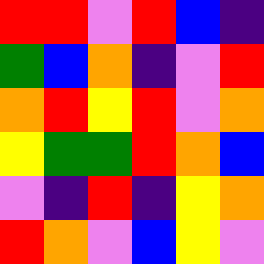[["red", "red", "violet", "red", "blue", "indigo"], ["green", "blue", "orange", "indigo", "violet", "red"], ["orange", "red", "yellow", "red", "violet", "orange"], ["yellow", "green", "green", "red", "orange", "blue"], ["violet", "indigo", "red", "indigo", "yellow", "orange"], ["red", "orange", "violet", "blue", "yellow", "violet"]]